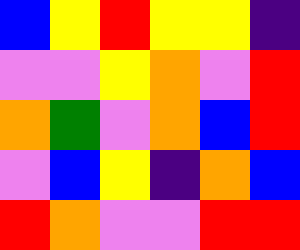[["blue", "yellow", "red", "yellow", "yellow", "indigo"], ["violet", "violet", "yellow", "orange", "violet", "red"], ["orange", "green", "violet", "orange", "blue", "red"], ["violet", "blue", "yellow", "indigo", "orange", "blue"], ["red", "orange", "violet", "violet", "red", "red"]]